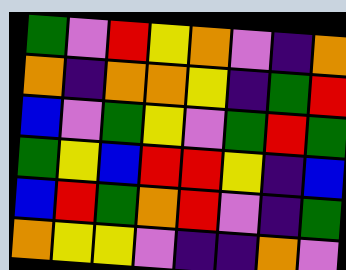[["green", "violet", "red", "yellow", "orange", "violet", "indigo", "orange"], ["orange", "indigo", "orange", "orange", "yellow", "indigo", "green", "red"], ["blue", "violet", "green", "yellow", "violet", "green", "red", "green"], ["green", "yellow", "blue", "red", "red", "yellow", "indigo", "blue"], ["blue", "red", "green", "orange", "red", "violet", "indigo", "green"], ["orange", "yellow", "yellow", "violet", "indigo", "indigo", "orange", "violet"]]